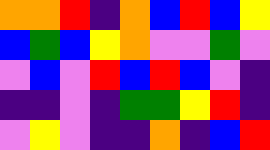[["orange", "orange", "red", "indigo", "orange", "blue", "red", "blue", "yellow"], ["blue", "green", "blue", "yellow", "orange", "violet", "violet", "green", "violet"], ["violet", "blue", "violet", "red", "blue", "red", "blue", "violet", "indigo"], ["indigo", "indigo", "violet", "indigo", "green", "green", "yellow", "red", "indigo"], ["violet", "yellow", "violet", "indigo", "indigo", "orange", "indigo", "blue", "red"]]